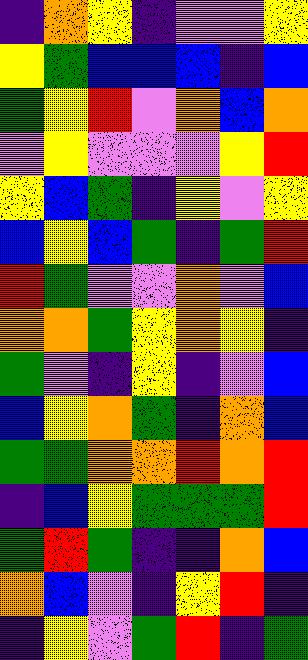[["indigo", "orange", "yellow", "indigo", "violet", "violet", "yellow"], ["yellow", "green", "blue", "blue", "blue", "indigo", "blue"], ["green", "yellow", "red", "violet", "orange", "blue", "orange"], ["violet", "yellow", "violet", "violet", "violet", "yellow", "red"], ["yellow", "blue", "green", "indigo", "yellow", "violet", "yellow"], ["blue", "yellow", "blue", "green", "indigo", "green", "red"], ["red", "green", "violet", "violet", "orange", "violet", "blue"], ["orange", "orange", "green", "yellow", "orange", "yellow", "indigo"], ["green", "violet", "indigo", "yellow", "indigo", "violet", "blue"], ["blue", "yellow", "orange", "green", "indigo", "orange", "blue"], ["green", "green", "orange", "orange", "red", "orange", "red"], ["indigo", "blue", "yellow", "green", "green", "green", "red"], ["green", "red", "green", "indigo", "indigo", "orange", "blue"], ["orange", "blue", "violet", "indigo", "yellow", "red", "indigo"], ["indigo", "yellow", "violet", "green", "red", "indigo", "green"]]